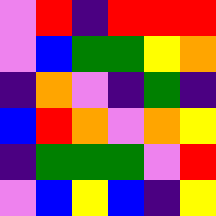[["violet", "red", "indigo", "red", "red", "red"], ["violet", "blue", "green", "green", "yellow", "orange"], ["indigo", "orange", "violet", "indigo", "green", "indigo"], ["blue", "red", "orange", "violet", "orange", "yellow"], ["indigo", "green", "green", "green", "violet", "red"], ["violet", "blue", "yellow", "blue", "indigo", "yellow"]]